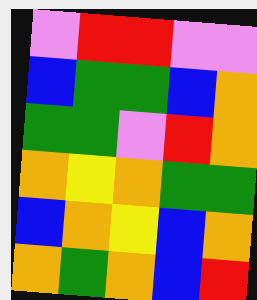[["violet", "red", "red", "violet", "violet"], ["blue", "green", "green", "blue", "orange"], ["green", "green", "violet", "red", "orange"], ["orange", "yellow", "orange", "green", "green"], ["blue", "orange", "yellow", "blue", "orange"], ["orange", "green", "orange", "blue", "red"]]